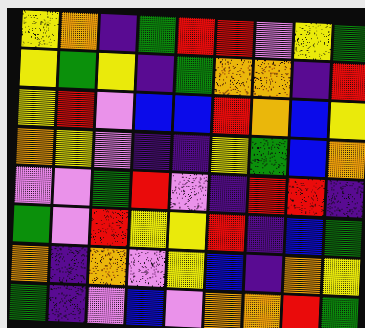[["yellow", "orange", "indigo", "green", "red", "red", "violet", "yellow", "green"], ["yellow", "green", "yellow", "indigo", "green", "orange", "orange", "indigo", "red"], ["yellow", "red", "violet", "blue", "blue", "red", "orange", "blue", "yellow"], ["orange", "yellow", "violet", "indigo", "indigo", "yellow", "green", "blue", "orange"], ["violet", "violet", "green", "red", "violet", "indigo", "red", "red", "indigo"], ["green", "violet", "red", "yellow", "yellow", "red", "indigo", "blue", "green"], ["orange", "indigo", "orange", "violet", "yellow", "blue", "indigo", "orange", "yellow"], ["green", "indigo", "violet", "blue", "violet", "orange", "orange", "red", "green"]]